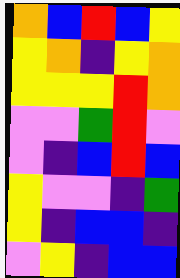[["orange", "blue", "red", "blue", "yellow"], ["yellow", "orange", "indigo", "yellow", "orange"], ["yellow", "yellow", "yellow", "red", "orange"], ["violet", "violet", "green", "red", "violet"], ["violet", "indigo", "blue", "red", "blue"], ["yellow", "violet", "violet", "indigo", "green"], ["yellow", "indigo", "blue", "blue", "indigo"], ["violet", "yellow", "indigo", "blue", "blue"]]